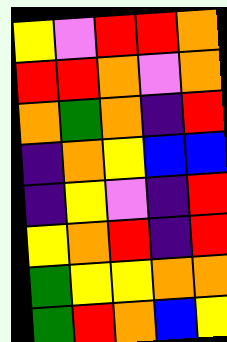[["yellow", "violet", "red", "red", "orange"], ["red", "red", "orange", "violet", "orange"], ["orange", "green", "orange", "indigo", "red"], ["indigo", "orange", "yellow", "blue", "blue"], ["indigo", "yellow", "violet", "indigo", "red"], ["yellow", "orange", "red", "indigo", "red"], ["green", "yellow", "yellow", "orange", "orange"], ["green", "red", "orange", "blue", "yellow"]]